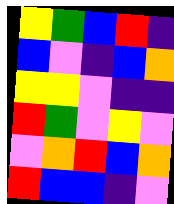[["yellow", "green", "blue", "red", "indigo"], ["blue", "violet", "indigo", "blue", "orange"], ["yellow", "yellow", "violet", "indigo", "indigo"], ["red", "green", "violet", "yellow", "violet"], ["violet", "orange", "red", "blue", "orange"], ["red", "blue", "blue", "indigo", "violet"]]